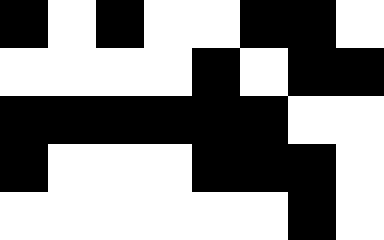[["black", "white", "black", "white", "white", "black", "black", "white"], ["white", "white", "white", "white", "black", "white", "black", "black"], ["black", "black", "black", "black", "black", "black", "white", "white"], ["black", "white", "white", "white", "black", "black", "black", "white"], ["white", "white", "white", "white", "white", "white", "black", "white"]]